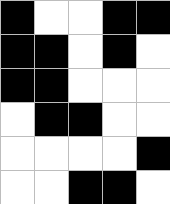[["black", "white", "white", "black", "black"], ["black", "black", "white", "black", "white"], ["black", "black", "white", "white", "white"], ["white", "black", "black", "white", "white"], ["white", "white", "white", "white", "black"], ["white", "white", "black", "black", "white"]]